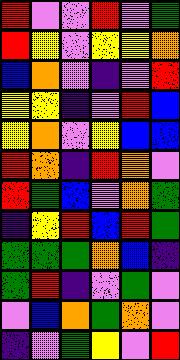[["red", "violet", "violet", "red", "violet", "green"], ["red", "yellow", "violet", "yellow", "yellow", "orange"], ["blue", "orange", "violet", "indigo", "violet", "red"], ["yellow", "yellow", "indigo", "violet", "red", "blue"], ["yellow", "orange", "violet", "yellow", "blue", "blue"], ["red", "orange", "indigo", "red", "orange", "violet"], ["red", "green", "blue", "violet", "orange", "green"], ["indigo", "yellow", "red", "blue", "red", "green"], ["green", "green", "green", "orange", "blue", "indigo"], ["green", "red", "indigo", "violet", "green", "violet"], ["violet", "blue", "orange", "green", "orange", "violet"], ["indigo", "violet", "green", "yellow", "violet", "red"]]